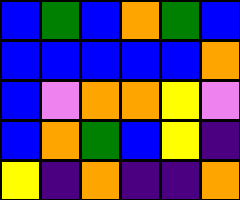[["blue", "green", "blue", "orange", "green", "blue"], ["blue", "blue", "blue", "blue", "blue", "orange"], ["blue", "violet", "orange", "orange", "yellow", "violet"], ["blue", "orange", "green", "blue", "yellow", "indigo"], ["yellow", "indigo", "orange", "indigo", "indigo", "orange"]]